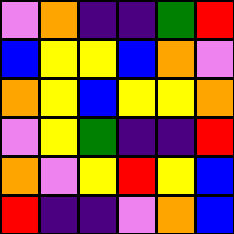[["violet", "orange", "indigo", "indigo", "green", "red"], ["blue", "yellow", "yellow", "blue", "orange", "violet"], ["orange", "yellow", "blue", "yellow", "yellow", "orange"], ["violet", "yellow", "green", "indigo", "indigo", "red"], ["orange", "violet", "yellow", "red", "yellow", "blue"], ["red", "indigo", "indigo", "violet", "orange", "blue"]]